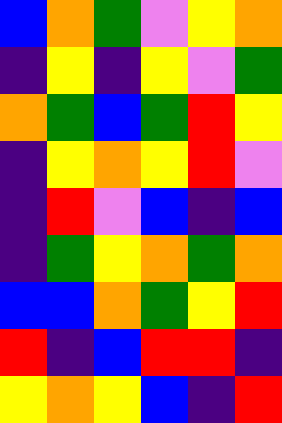[["blue", "orange", "green", "violet", "yellow", "orange"], ["indigo", "yellow", "indigo", "yellow", "violet", "green"], ["orange", "green", "blue", "green", "red", "yellow"], ["indigo", "yellow", "orange", "yellow", "red", "violet"], ["indigo", "red", "violet", "blue", "indigo", "blue"], ["indigo", "green", "yellow", "orange", "green", "orange"], ["blue", "blue", "orange", "green", "yellow", "red"], ["red", "indigo", "blue", "red", "red", "indigo"], ["yellow", "orange", "yellow", "blue", "indigo", "red"]]